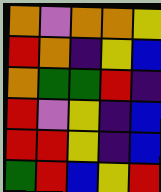[["orange", "violet", "orange", "orange", "yellow"], ["red", "orange", "indigo", "yellow", "blue"], ["orange", "green", "green", "red", "indigo"], ["red", "violet", "yellow", "indigo", "blue"], ["red", "red", "yellow", "indigo", "blue"], ["green", "red", "blue", "yellow", "red"]]